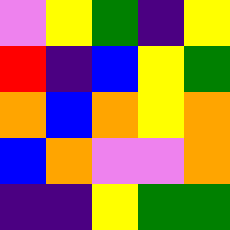[["violet", "yellow", "green", "indigo", "yellow"], ["red", "indigo", "blue", "yellow", "green"], ["orange", "blue", "orange", "yellow", "orange"], ["blue", "orange", "violet", "violet", "orange"], ["indigo", "indigo", "yellow", "green", "green"]]